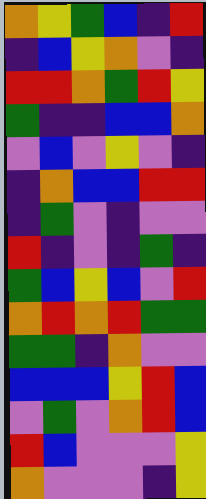[["orange", "yellow", "green", "blue", "indigo", "red"], ["indigo", "blue", "yellow", "orange", "violet", "indigo"], ["red", "red", "orange", "green", "red", "yellow"], ["green", "indigo", "indigo", "blue", "blue", "orange"], ["violet", "blue", "violet", "yellow", "violet", "indigo"], ["indigo", "orange", "blue", "blue", "red", "red"], ["indigo", "green", "violet", "indigo", "violet", "violet"], ["red", "indigo", "violet", "indigo", "green", "indigo"], ["green", "blue", "yellow", "blue", "violet", "red"], ["orange", "red", "orange", "red", "green", "green"], ["green", "green", "indigo", "orange", "violet", "violet"], ["blue", "blue", "blue", "yellow", "red", "blue"], ["violet", "green", "violet", "orange", "red", "blue"], ["red", "blue", "violet", "violet", "violet", "yellow"], ["orange", "violet", "violet", "violet", "indigo", "yellow"]]